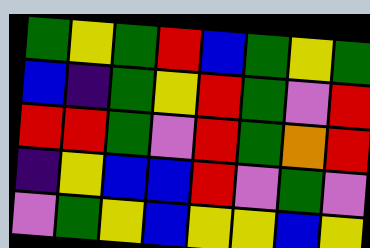[["green", "yellow", "green", "red", "blue", "green", "yellow", "green"], ["blue", "indigo", "green", "yellow", "red", "green", "violet", "red"], ["red", "red", "green", "violet", "red", "green", "orange", "red"], ["indigo", "yellow", "blue", "blue", "red", "violet", "green", "violet"], ["violet", "green", "yellow", "blue", "yellow", "yellow", "blue", "yellow"]]